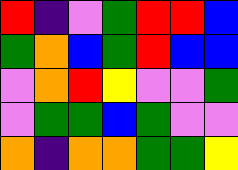[["red", "indigo", "violet", "green", "red", "red", "blue"], ["green", "orange", "blue", "green", "red", "blue", "blue"], ["violet", "orange", "red", "yellow", "violet", "violet", "green"], ["violet", "green", "green", "blue", "green", "violet", "violet"], ["orange", "indigo", "orange", "orange", "green", "green", "yellow"]]